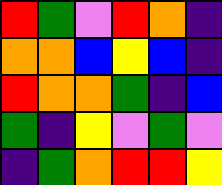[["red", "green", "violet", "red", "orange", "indigo"], ["orange", "orange", "blue", "yellow", "blue", "indigo"], ["red", "orange", "orange", "green", "indigo", "blue"], ["green", "indigo", "yellow", "violet", "green", "violet"], ["indigo", "green", "orange", "red", "red", "yellow"]]